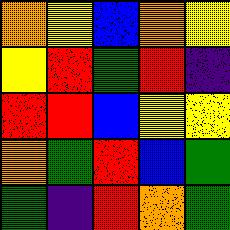[["orange", "yellow", "blue", "orange", "yellow"], ["yellow", "red", "green", "red", "indigo"], ["red", "red", "blue", "yellow", "yellow"], ["orange", "green", "red", "blue", "green"], ["green", "indigo", "red", "orange", "green"]]